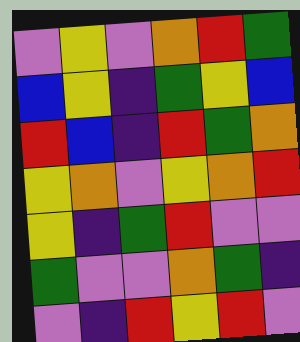[["violet", "yellow", "violet", "orange", "red", "green"], ["blue", "yellow", "indigo", "green", "yellow", "blue"], ["red", "blue", "indigo", "red", "green", "orange"], ["yellow", "orange", "violet", "yellow", "orange", "red"], ["yellow", "indigo", "green", "red", "violet", "violet"], ["green", "violet", "violet", "orange", "green", "indigo"], ["violet", "indigo", "red", "yellow", "red", "violet"]]